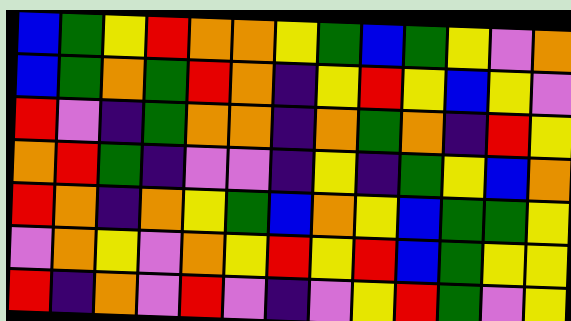[["blue", "green", "yellow", "red", "orange", "orange", "yellow", "green", "blue", "green", "yellow", "violet", "orange"], ["blue", "green", "orange", "green", "red", "orange", "indigo", "yellow", "red", "yellow", "blue", "yellow", "violet"], ["red", "violet", "indigo", "green", "orange", "orange", "indigo", "orange", "green", "orange", "indigo", "red", "yellow"], ["orange", "red", "green", "indigo", "violet", "violet", "indigo", "yellow", "indigo", "green", "yellow", "blue", "orange"], ["red", "orange", "indigo", "orange", "yellow", "green", "blue", "orange", "yellow", "blue", "green", "green", "yellow"], ["violet", "orange", "yellow", "violet", "orange", "yellow", "red", "yellow", "red", "blue", "green", "yellow", "yellow"], ["red", "indigo", "orange", "violet", "red", "violet", "indigo", "violet", "yellow", "red", "green", "violet", "yellow"]]